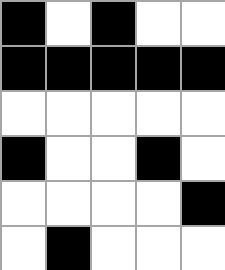[["black", "white", "black", "white", "white"], ["black", "black", "black", "black", "black"], ["white", "white", "white", "white", "white"], ["black", "white", "white", "black", "white"], ["white", "white", "white", "white", "black"], ["white", "black", "white", "white", "white"]]